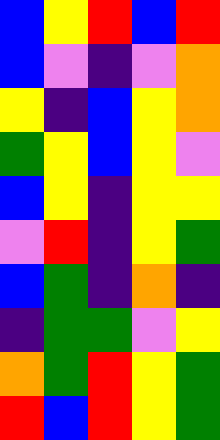[["blue", "yellow", "red", "blue", "red"], ["blue", "violet", "indigo", "violet", "orange"], ["yellow", "indigo", "blue", "yellow", "orange"], ["green", "yellow", "blue", "yellow", "violet"], ["blue", "yellow", "indigo", "yellow", "yellow"], ["violet", "red", "indigo", "yellow", "green"], ["blue", "green", "indigo", "orange", "indigo"], ["indigo", "green", "green", "violet", "yellow"], ["orange", "green", "red", "yellow", "green"], ["red", "blue", "red", "yellow", "green"]]